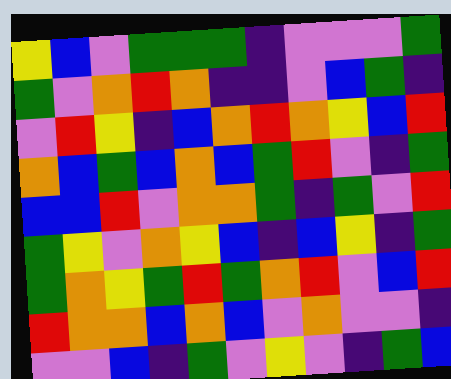[["yellow", "blue", "violet", "green", "green", "green", "indigo", "violet", "violet", "violet", "green"], ["green", "violet", "orange", "red", "orange", "indigo", "indigo", "violet", "blue", "green", "indigo"], ["violet", "red", "yellow", "indigo", "blue", "orange", "red", "orange", "yellow", "blue", "red"], ["orange", "blue", "green", "blue", "orange", "blue", "green", "red", "violet", "indigo", "green"], ["blue", "blue", "red", "violet", "orange", "orange", "green", "indigo", "green", "violet", "red"], ["green", "yellow", "violet", "orange", "yellow", "blue", "indigo", "blue", "yellow", "indigo", "green"], ["green", "orange", "yellow", "green", "red", "green", "orange", "red", "violet", "blue", "red"], ["red", "orange", "orange", "blue", "orange", "blue", "violet", "orange", "violet", "violet", "indigo"], ["violet", "violet", "blue", "indigo", "green", "violet", "yellow", "violet", "indigo", "green", "blue"]]